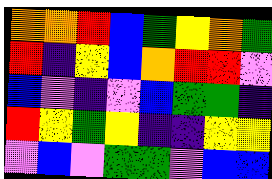[["orange", "orange", "red", "blue", "green", "yellow", "orange", "green"], ["red", "indigo", "yellow", "blue", "orange", "red", "red", "violet"], ["blue", "violet", "indigo", "violet", "blue", "green", "green", "indigo"], ["red", "yellow", "green", "yellow", "indigo", "indigo", "yellow", "yellow"], ["violet", "blue", "violet", "green", "green", "violet", "blue", "blue"]]